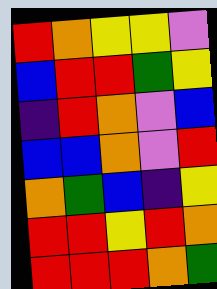[["red", "orange", "yellow", "yellow", "violet"], ["blue", "red", "red", "green", "yellow"], ["indigo", "red", "orange", "violet", "blue"], ["blue", "blue", "orange", "violet", "red"], ["orange", "green", "blue", "indigo", "yellow"], ["red", "red", "yellow", "red", "orange"], ["red", "red", "red", "orange", "green"]]